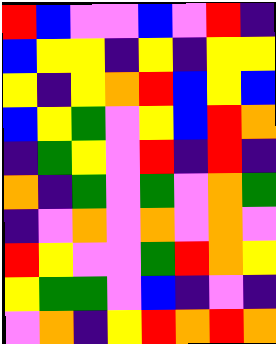[["red", "blue", "violet", "violet", "blue", "violet", "red", "indigo"], ["blue", "yellow", "yellow", "indigo", "yellow", "indigo", "yellow", "yellow"], ["yellow", "indigo", "yellow", "orange", "red", "blue", "yellow", "blue"], ["blue", "yellow", "green", "violet", "yellow", "blue", "red", "orange"], ["indigo", "green", "yellow", "violet", "red", "indigo", "red", "indigo"], ["orange", "indigo", "green", "violet", "green", "violet", "orange", "green"], ["indigo", "violet", "orange", "violet", "orange", "violet", "orange", "violet"], ["red", "yellow", "violet", "violet", "green", "red", "orange", "yellow"], ["yellow", "green", "green", "violet", "blue", "indigo", "violet", "indigo"], ["violet", "orange", "indigo", "yellow", "red", "orange", "red", "orange"]]